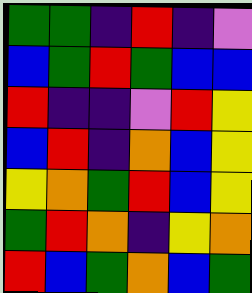[["green", "green", "indigo", "red", "indigo", "violet"], ["blue", "green", "red", "green", "blue", "blue"], ["red", "indigo", "indigo", "violet", "red", "yellow"], ["blue", "red", "indigo", "orange", "blue", "yellow"], ["yellow", "orange", "green", "red", "blue", "yellow"], ["green", "red", "orange", "indigo", "yellow", "orange"], ["red", "blue", "green", "orange", "blue", "green"]]